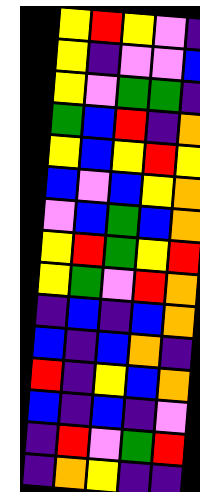[["yellow", "red", "yellow", "violet", "indigo"], ["yellow", "indigo", "violet", "violet", "blue"], ["yellow", "violet", "green", "green", "indigo"], ["green", "blue", "red", "indigo", "orange"], ["yellow", "blue", "yellow", "red", "yellow"], ["blue", "violet", "blue", "yellow", "orange"], ["violet", "blue", "green", "blue", "orange"], ["yellow", "red", "green", "yellow", "red"], ["yellow", "green", "violet", "red", "orange"], ["indigo", "blue", "indigo", "blue", "orange"], ["blue", "indigo", "blue", "orange", "indigo"], ["red", "indigo", "yellow", "blue", "orange"], ["blue", "indigo", "blue", "indigo", "violet"], ["indigo", "red", "violet", "green", "red"], ["indigo", "orange", "yellow", "indigo", "indigo"]]